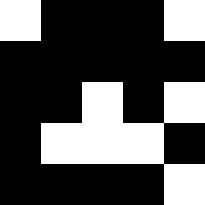[["white", "black", "black", "black", "white"], ["black", "black", "black", "black", "black"], ["black", "black", "white", "black", "white"], ["black", "white", "white", "white", "black"], ["black", "black", "black", "black", "white"]]